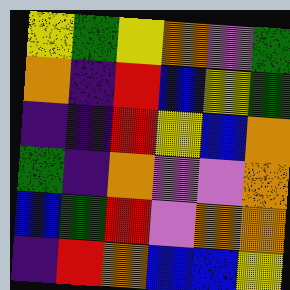[["yellow", "green", "yellow", "orange", "violet", "green"], ["orange", "indigo", "red", "blue", "yellow", "green"], ["indigo", "indigo", "red", "yellow", "blue", "orange"], ["green", "indigo", "orange", "violet", "violet", "orange"], ["blue", "green", "red", "violet", "orange", "orange"], ["indigo", "red", "orange", "blue", "blue", "yellow"]]